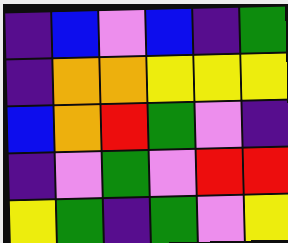[["indigo", "blue", "violet", "blue", "indigo", "green"], ["indigo", "orange", "orange", "yellow", "yellow", "yellow"], ["blue", "orange", "red", "green", "violet", "indigo"], ["indigo", "violet", "green", "violet", "red", "red"], ["yellow", "green", "indigo", "green", "violet", "yellow"]]